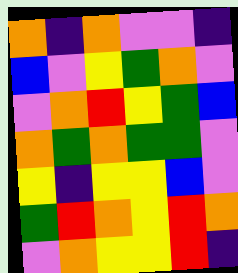[["orange", "indigo", "orange", "violet", "violet", "indigo"], ["blue", "violet", "yellow", "green", "orange", "violet"], ["violet", "orange", "red", "yellow", "green", "blue"], ["orange", "green", "orange", "green", "green", "violet"], ["yellow", "indigo", "yellow", "yellow", "blue", "violet"], ["green", "red", "orange", "yellow", "red", "orange"], ["violet", "orange", "yellow", "yellow", "red", "indigo"]]